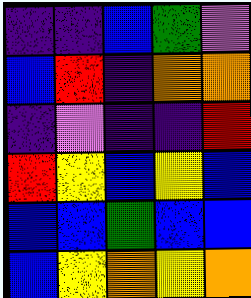[["indigo", "indigo", "blue", "green", "violet"], ["blue", "red", "indigo", "orange", "orange"], ["indigo", "violet", "indigo", "indigo", "red"], ["red", "yellow", "blue", "yellow", "blue"], ["blue", "blue", "green", "blue", "blue"], ["blue", "yellow", "orange", "yellow", "orange"]]